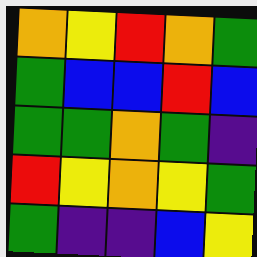[["orange", "yellow", "red", "orange", "green"], ["green", "blue", "blue", "red", "blue"], ["green", "green", "orange", "green", "indigo"], ["red", "yellow", "orange", "yellow", "green"], ["green", "indigo", "indigo", "blue", "yellow"]]